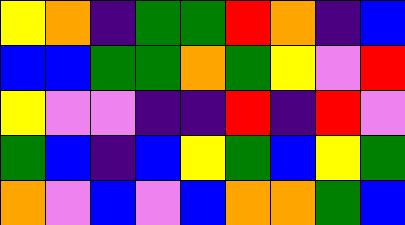[["yellow", "orange", "indigo", "green", "green", "red", "orange", "indigo", "blue"], ["blue", "blue", "green", "green", "orange", "green", "yellow", "violet", "red"], ["yellow", "violet", "violet", "indigo", "indigo", "red", "indigo", "red", "violet"], ["green", "blue", "indigo", "blue", "yellow", "green", "blue", "yellow", "green"], ["orange", "violet", "blue", "violet", "blue", "orange", "orange", "green", "blue"]]